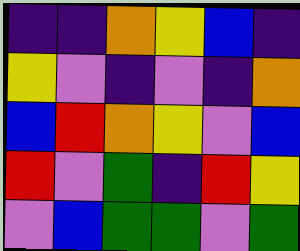[["indigo", "indigo", "orange", "yellow", "blue", "indigo"], ["yellow", "violet", "indigo", "violet", "indigo", "orange"], ["blue", "red", "orange", "yellow", "violet", "blue"], ["red", "violet", "green", "indigo", "red", "yellow"], ["violet", "blue", "green", "green", "violet", "green"]]